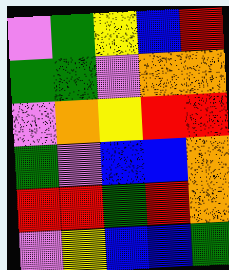[["violet", "green", "yellow", "blue", "red"], ["green", "green", "violet", "orange", "orange"], ["violet", "orange", "yellow", "red", "red"], ["green", "violet", "blue", "blue", "orange"], ["red", "red", "green", "red", "orange"], ["violet", "yellow", "blue", "blue", "green"]]